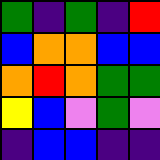[["green", "indigo", "green", "indigo", "red"], ["blue", "orange", "orange", "blue", "blue"], ["orange", "red", "orange", "green", "green"], ["yellow", "blue", "violet", "green", "violet"], ["indigo", "blue", "blue", "indigo", "indigo"]]